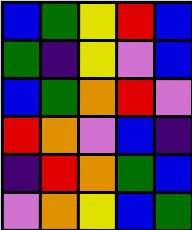[["blue", "green", "yellow", "red", "blue"], ["green", "indigo", "yellow", "violet", "blue"], ["blue", "green", "orange", "red", "violet"], ["red", "orange", "violet", "blue", "indigo"], ["indigo", "red", "orange", "green", "blue"], ["violet", "orange", "yellow", "blue", "green"]]